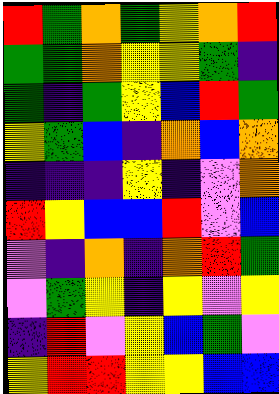[["red", "green", "orange", "green", "yellow", "orange", "red"], ["green", "green", "orange", "yellow", "yellow", "green", "indigo"], ["green", "indigo", "green", "yellow", "blue", "red", "green"], ["yellow", "green", "blue", "indigo", "orange", "blue", "orange"], ["indigo", "indigo", "indigo", "yellow", "indigo", "violet", "orange"], ["red", "yellow", "blue", "blue", "red", "violet", "blue"], ["violet", "indigo", "orange", "indigo", "orange", "red", "green"], ["violet", "green", "yellow", "indigo", "yellow", "violet", "yellow"], ["indigo", "red", "violet", "yellow", "blue", "green", "violet"], ["yellow", "red", "red", "yellow", "yellow", "blue", "blue"]]